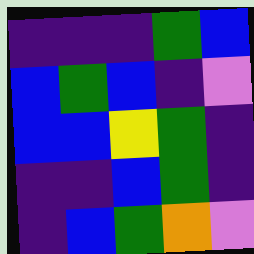[["indigo", "indigo", "indigo", "green", "blue"], ["blue", "green", "blue", "indigo", "violet"], ["blue", "blue", "yellow", "green", "indigo"], ["indigo", "indigo", "blue", "green", "indigo"], ["indigo", "blue", "green", "orange", "violet"]]